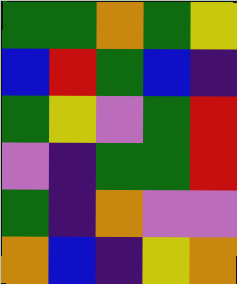[["green", "green", "orange", "green", "yellow"], ["blue", "red", "green", "blue", "indigo"], ["green", "yellow", "violet", "green", "red"], ["violet", "indigo", "green", "green", "red"], ["green", "indigo", "orange", "violet", "violet"], ["orange", "blue", "indigo", "yellow", "orange"]]